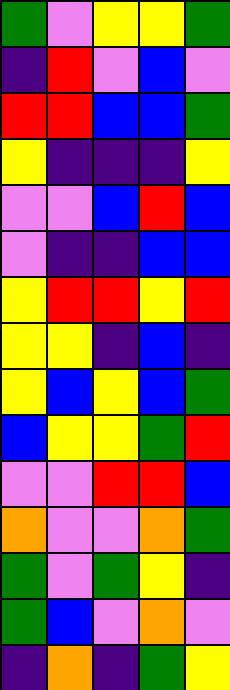[["green", "violet", "yellow", "yellow", "green"], ["indigo", "red", "violet", "blue", "violet"], ["red", "red", "blue", "blue", "green"], ["yellow", "indigo", "indigo", "indigo", "yellow"], ["violet", "violet", "blue", "red", "blue"], ["violet", "indigo", "indigo", "blue", "blue"], ["yellow", "red", "red", "yellow", "red"], ["yellow", "yellow", "indigo", "blue", "indigo"], ["yellow", "blue", "yellow", "blue", "green"], ["blue", "yellow", "yellow", "green", "red"], ["violet", "violet", "red", "red", "blue"], ["orange", "violet", "violet", "orange", "green"], ["green", "violet", "green", "yellow", "indigo"], ["green", "blue", "violet", "orange", "violet"], ["indigo", "orange", "indigo", "green", "yellow"]]